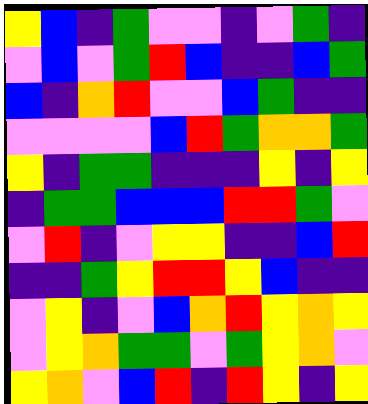[["yellow", "blue", "indigo", "green", "violet", "violet", "indigo", "violet", "green", "indigo"], ["violet", "blue", "violet", "green", "red", "blue", "indigo", "indigo", "blue", "green"], ["blue", "indigo", "orange", "red", "violet", "violet", "blue", "green", "indigo", "indigo"], ["violet", "violet", "violet", "violet", "blue", "red", "green", "orange", "orange", "green"], ["yellow", "indigo", "green", "green", "indigo", "indigo", "indigo", "yellow", "indigo", "yellow"], ["indigo", "green", "green", "blue", "blue", "blue", "red", "red", "green", "violet"], ["violet", "red", "indigo", "violet", "yellow", "yellow", "indigo", "indigo", "blue", "red"], ["indigo", "indigo", "green", "yellow", "red", "red", "yellow", "blue", "indigo", "indigo"], ["violet", "yellow", "indigo", "violet", "blue", "orange", "red", "yellow", "orange", "yellow"], ["violet", "yellow", "orange", "green", "green", "violet", "green", "yellow", "orange", "violet"], ["yellow", "orange", "violet", "blue", "red", "indigo", "red", "yellow", "indigo", "yellow"]]